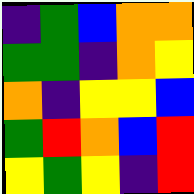[["indigo", "green", "blue", "orange", "orange"], ["green", "green", "indigo", "orange", "yellow"], ["orange", "indigo", "yellow", "yellow", "blue"], ["green", "red", "orange", "blue", "red"], ["yellow", "green", "yellow", "indigo", "red"]]